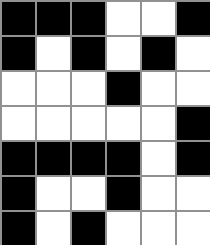[["black", "black", "black", "white", "white", "black"], ["black", "white", "black", "white", "black", "white"], ["white", "white", "white", "black", "white", "white"], ["white", "white", "white", "white", "white", "black"], ["black", "black", "black", "black", "white", "black"], ["black", "white", "white", "black", "white", "white"], ["black", "white", "black", "white", "white", "white"]]